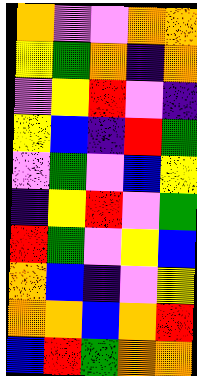[["orange", "violet", "violet", "orange", "orange"], ["yellow", "green", "orange", "indigo", "orange"], ["violet", "yellow", "red", "violet", "indigo"], ["yellow", "blue", "indigo", "red", "green"], ["violet", "green", "violet", "blue", "yellow"], ["indigo", "yellow", "red", "violet", "green"], ["red", "green", "violet", "yellow", "blue"], ["orange", "blue", "indigo", "violet", "yellow"], ["orange", "orange", "blue", "orange", "red"], ["blue", "red", "green", "orange", "orange"]]